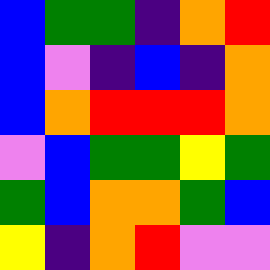[["blue", "green", "green", "indigo", "orange", "red"], ["blue", "violet", "indigo", "blue", "indigo", "orange"], ["blue", "orange", "red", "red", "red", "orange"], ["violet", "blue", "green", "green", "yellow", "green"], ["green", "blue", "orange", "orange", "green", "blue"], ["yellow", "indigo", "orange", "red", "violet", "violet"]]